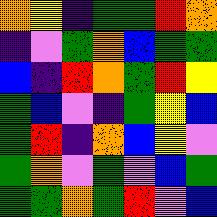[["orange", "yellow", "indigo", "green", "green", "red", "orange"], ["indigo", "violet", "green", "orange", "blue", "green", "green"], ["blue", "indigo", "red", "orange", "green", "red", "yellow"], ["green", "blue", "violet", "indigo", "green", "yellow", "blue"], ["green", "red", "indigo", "orange", "blue", "yellow", "violet"], ["green", "orange", "violet", "green", "violet", "blue", "green"], ["green", "green", "orange", "green", "red", "violet", "blue"]]